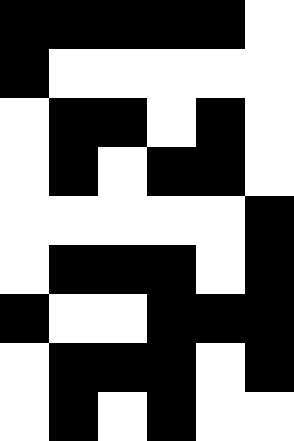[["black", "black", "black", "black", "black", "white"], ["black", "white", "white", "white", "white", "white"], ["white", "black", "black", "white", "black", "white"], ["white", "black", "white", "black", "black", "white"], ["white", "white", "white", "white", "white", "black"], ["white", "black", "black", "black", "white", "black"], ["black", "white", "white", "black", "black", "black"], ["white", "black", "black", "black", "white", "black"], ["white", "black", "white", "black", "white", "white"]]